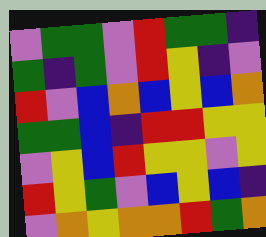[["violet", "green", "green", "violet", "red", "green", "green", "indigo"], ["green", "indigo", "green", "violet", "red", "yellow", "indigo", "violet"], ["red", "violet", "blue", "orange", "blue", "yellow", "blue", "orange"], ["green", "green", "blue", "indigo", "red", "red", "yellow", "yellow"], ["violet", "yellow", "blue", "red", "yellow", "yellow", "violet", "yellow"], ["red", "yellow", "green", "violet", "blue", "yellow", "blue", "indigo"], ["violet", "orange", "yellow", "orange", "orange", "red", "green", "orange"]]